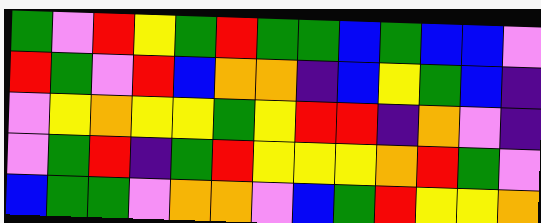[["green", "violet", "red", "yellow", "green", "red", "green", "green", "blue", "green", "blue", "blue", "violet"], ["red", "green", "violet", "red", "blue", "orange", "orange", "indigo", "blue", "yellow", "green", "blue", "indigo"], ["violet", "yellow", "orange", "yellow", "yellow", "green", "yellow", "red", "red", "indigo", "orange", "violet", "indigo"], ["violet", "green", "red", "indigo", "green", "red", "yellow", "yellow", "yellow", "orange", "red", "green", "violet"], ["blue", "green", "green", "violet", "orange", "orange", "violet", "blue", "green", "red", "yellow", "yellow", "orange"]]